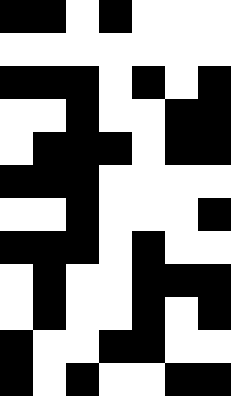[["black", "black", "white", "black", "white", "white", "white"], ["white", "white", "white", "white", "white", "white", "white"], ["black", "black", "black", "white", "black", "white", "black"], ["white", "white", "black", "white", "white", "black", "black"], ["white", "black", "black", "black", "white", "black", "black"], ["black", "black", "black", "white", "white", "white", "white"], ["white", "white", "black", "white", "white", "white", "black"], ["black", "black", "black", "white", "black", "white", "white"], ["white", "black", "white", "white", "black", "black", "black"], ["white", "black", "white", "white", "black", "white", "black"], ["black", "white", "white", "black", "black", "white", "white"], ["black", "white", "black", "white", "white", "black", "black"]]